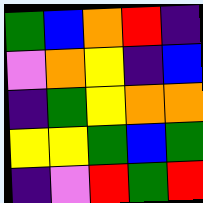[["green", "blue", "orange", "red", "indigo"], ["violet", "orange", "yellow", "indigo", "blue"], ["indigo", "green", "yellow", "orange", "orange"], ["yellow", "yellow", "green", "blue", "green"], ["indigo", "violet", "red", "green", "red"]]